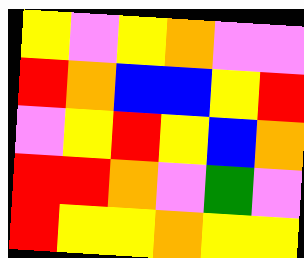[["yellow", "violet", "yellow", "orange", "violet", "violet"], ["red", "orange", "blue", "blue", "yellow", "red"], ["violet", "yellow", "red", "yellow", "blue", "orange"], ["red", "red", "orange", "violet", "green", "violet"], ["red", "yellow", "yellow", "orange", "yellow", "yellow"]]